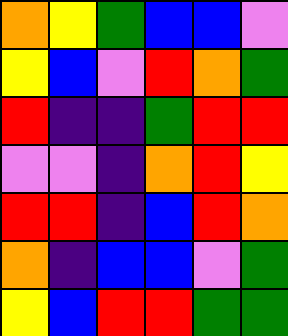[["orange", "yellow", "green", "blue", "blue", "violet"], ["yellow", "blue", "violet", "red", "orange", "green"], ["red", "indigo", "indigo", "green", "red", "red"], ["violet", "violet", "indigo", "orange", "red", "yellow"], ["red", "red", "indigo", "blue", "red", "orange"], ["orange", "indigo", "blue", "blue", "violet", "green"], ["yellow", "blue", "red", "red", "green", "green"]]